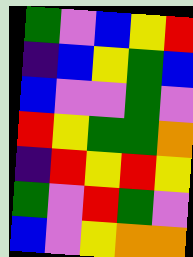[["green", "violet", "blue", "yellow", "red"], ["indigo", "blue", "yellow", "green", "blue"], ["blue", "violet", "violet", "green", "violet"], ["red", "yellow", "green", "green", "orange"], ["indigo", "red", "yellow", "red", "yellow"], ["green", "violet", "red", "green", "violet"], ["blue", "violet", "yellow", "orange", "orange"]]